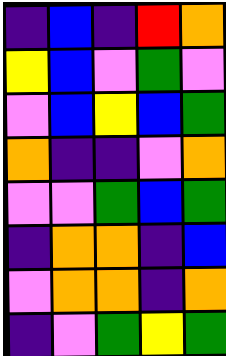[["indigo", "blue", "indigo", "red", "orange"], ["yellow", "blue", "violet", "green", "violet"], ["violet", "blue", "yellow", "blue", "green"], ["orange", "indigo", "indigo", "violet", "orange"], ["violet", "violet", "green", "blue", "green"], ["indigo", "orange", "orange", "indigo", "blue"], ["violet", "orange", "orange", "indigo", "orange"], ["indigo", "violet", "green", "yellow", "green"]]